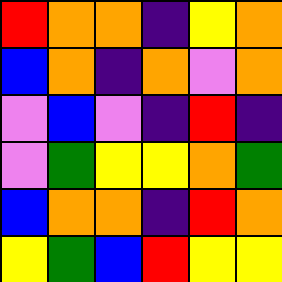[["red", "orange", "orange", "indigo", "yellow", "orange"], ["blue", "orange", "indigo", "orange", "violet", "orange"], ["violet", "blue", "violet", "indigo", "red", "indigo"], ["violet", "green", "yellow", "yellow", "orange", "green"], ["blue", "orange", "orange", "indigo", "red", "orange"], ["yellow", "green", "blue", "red", "yellow", "yellow"]]